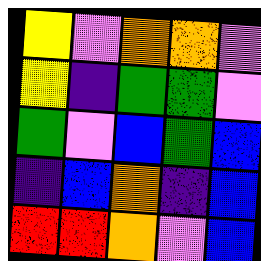[["yellow", "violet", "orange", "orange", "violet"], ["yellow", "indigo", "green", "green", "violet"], ["green", "violet", "blue", "green", "blue"], ["indigo", "blue", "orange", "indigo", "blue"], ["red", "red", "orange", "violet", "blue"]]